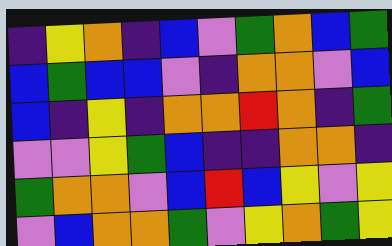[["indigo", "yellow", "orange", "indigo", "blue", "violet", "green", "orange", "blue", "green"], ["blue", "green", "blue", "blue", "violet", "indigo", "orange", "orange", "violet", "blue"], ["blue", "indigo", "yellow", "indigo", "orange", "orange", "red", "orange", "indigo", "green"], ["violet", "violet", "yellow", "green", "blue", "indigo", "indigo", "orange", "orange", "indigo"], ["green", "orange", "orange", "violet", "blue", "red", "blue", "yellow", "violet", "yellow"], ["violet", "blue", "orange", "orange", "green", "violet", "yellow", "orange", "green", "yellow"]]